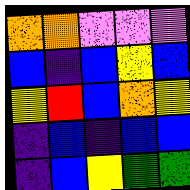[["orange", "orange", "violet", "violet", "violet"], ["blue", "indigo", "blue", "yellow", "blue"], ["yellow", "red", "blue", "orange", "yellow"], ["indigo", "blue", "indigo", "blue", "blue"], ["indigo", "blue", "yellow", "green", "green"]]